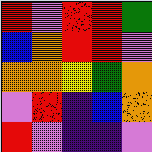[["red", "violet", "red", "red", "green"], ["blue", "orange", "red", "red", "violet"], ["orange", "orange", "yellow", "green", "orange"], ["violet", "red", "indigo", "blue", "orange"], ["red", "violet", "indigo", "indigo", "violet"]]